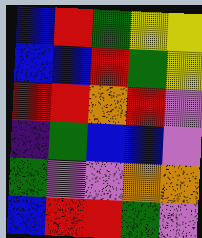[["blue", "red", "green", "yellow", "yellow"], ["blue", "blue", "red", "green", "yellow"], ["red", "red", "orange", "red", "violet"], ["indigo", "green", "blue", "blue", "violet"], ["green", "violet", "violet", "orange", "orange"], ["blue", "red", "red", "green", "violet"]]